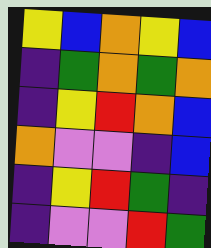[["yellow", "blue", "orange", "yellow", "blue"], ["indigo", "green", "orange", "green", "orange"], ["indigo", "yellow", "red", "orange", "blue"], ["orange", "violet", "violet", "indigo", "blue"], ["indigo", "yellow", "red", "green", "indigo"], ["indigo", "violet", "violet", "red", "green"]]